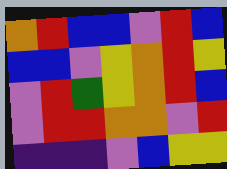[["orange", "red", "blue", "blue", "violet", "red", "blue"], ["blue", "blue", "violet", "yellow", "orange", "red", "yellow"], ["violet", "red", "green", "yellow", "orange", "red", "blue"], ["violet", "red", "red", "orange", "orange", "violet", "red"], ["indigo", "indigo", "indigo", "violet", "blue", "yellow", "yellow"]]